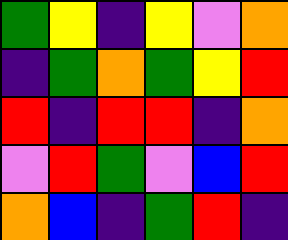[["green", "yellow", "indigo", "yellow", "violet", "orange"], ["indigo", "green", "orange", "green", "yellow", "red"], ["red", "indigo", "red", "red", "indigo", "orange"], ["violet", "red", "green", "violet", "blue", "red"], ["orange", "blue", "indigo", "green", "red", "indigo"]]